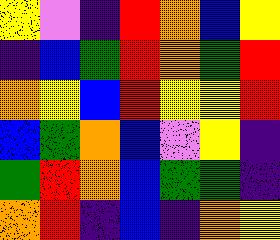[["yellow", "violet", "indigo", "red", "orange", "blue", "yellow"], ["indigo", "blue", "green", "red", "orange", "green", "red"], ["orange", "yellow", "blue", "red", "yellow", "yellow", "red"], ["blue", "green", "orange", "blue", "violet", "yellow", "indigo"], ["green", "red", "orange", "blue", "green", "green", "indigo"], ["orange", "red", "indigo", "blue", "indigo", "orange", "yellow"]]